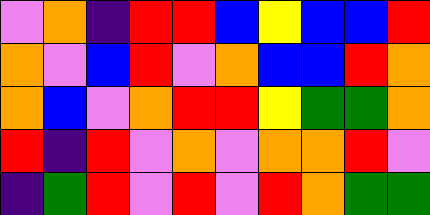[["violet", "orange", "indigo", "red", "red", "blue", "yellow", "blue", "blue", "red"], ["orange", "violet", "blue", "red", "violet", "orange", "blue", "blue", "red", "orange"], ["orange", "blue", "violet", "orange", "red", "red", "yellow", "green", "green", "orange"], ["red", "indigo", "red", "violet", "orange", "violet", "orange", "orange", "red", "violet"], ["indigo", "green", "red", "violet", "red", "violet", "red", "orange", "green", "green"]]